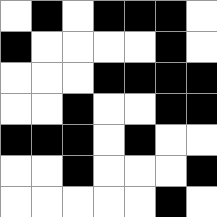[["white", "black", "white", "black", "black", "black", "white"], ["black", "white", "white", "white", "white", "black", "white"], ["white", "white", "white", "black", "black", "black", "black"], ["white", "white", "black", "white", "white", "black", "black"], ["black", "black", "black", "white", "black", "white", "white"], ["white", "white", "black", "white", "white", "white", "black"], ["white", "white", "white", "white", "white", "black", "white"]]